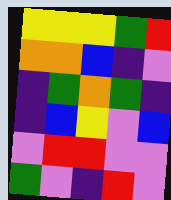[["yellow", "yellow", "yellow", "green", "red"], ["orange", "orange", "blue", "indigo", "violet"], ["indigo", "green", "orange", "green", "indigo"], ["indigo", "blue", "yellow", "violet", "blue"], ["violet", "red", "red", "violet", "violet"], ["green", "violet", "indigo", "red", "violet"]]